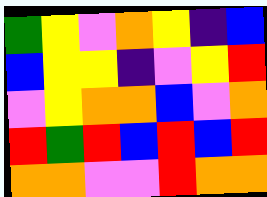[["green", "yellow", "violet", "orange", "yellow", "indigo", "blue"], ["blue", "yellow", "yellow", "indigo", "violet", "yellow", "red"], ["violet", "yellow", "orange", "orange", "blue", "violet", "orange"], ["red", "green", "red", "blue", "red", "blue", "red"], ["orange", "orange", "violet", "violet", "red", "orange", "orange"]]